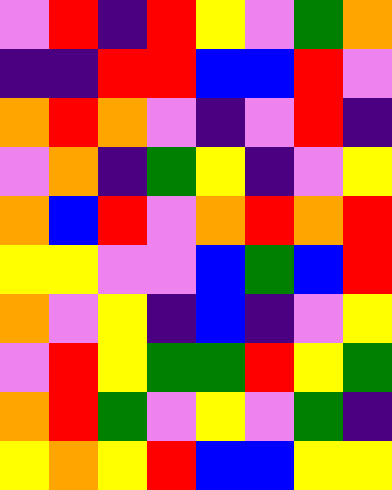[["violet", "red", "indigo", "red", "yellow", "violet", "green", "orange"], ["indigo", "indigo", "red", "red", "blue", "blue", "red", "violet"], ["orange", "red", "orange", "violet", "indigo", "violet", "red", "indigo"], ["violet", "orange", "indigo", "green", "yellow", "indigo", "violet", "yellow"], ["orange", "blue", "red", "violet", "orange", "red", "orange", "red"], ["yellow", "yellow", "violet", "violet", "blue", "green", "blue", "red"], ["orange", "violet", "yellow", "indigo", "blue", "indigo", "violet", "yellow"], ["violet", "red", "yellow", "green", "green", "red", "yellow", "green"], ["orange", "red", "green", "violet", "yellow", "violet", "green", "indigo"], ["yellow", "orange", "yellow", "red", "blue", "blue", "yellow", "yellow"]]